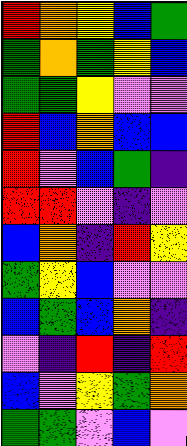[["red", "orange", "yellow", "blue", "green"], ["green", "orange", "green", "yellow", "blue"], ["green", "green", "yellow", "violet", "violet"], ["red", "blue", "orange", "blue", "blue"], ["red", "violet", "blue", "green", "indigo"], ["red", "red", "violet", "indigo", "violet"], ["blue", "orange", "indigo", "red", "yellow"], ["green", "yellow", "blue", "violet", "violet"], ["blue", "green", "blue", "orange", "indigo"], ["violet", "indigo", "red", "indigo", "red"], ["blue", "violet", "yellow", "green", "orange"], ["green", "green", "violet", "blue", "violet"]]